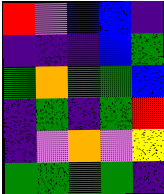[["red", "violet", "blue", "blue", "indigo"], ["indigo", "indigo", "indigo", "blue", "green"], ["green", "orange", "green", "green", "blue"], ["indigo", "green", "indigo", "green", "red"], ["indigo", "violet", "orange", "violet", "yellow"], ["green", "green", "green", "green", "indigo"]]